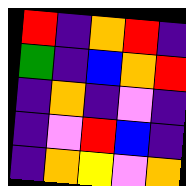[["red", "indigo", "orange", "red", "indigo"], ["green", "indigo", "blue", "orange", "red"], ["indigo", "orange", "indigo", "violet", "indigo"], ["indigo", "violet", "red", "blue", "indigo"], ["indigo", "orange", "yellow", "violet", "orange"]]